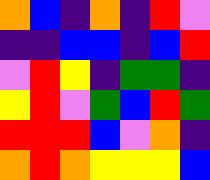[["orange", "blue", "indigo", "orange", "indigo", "red", "violet"], ["indigo", "indigo", "blue", "blue", "indigo", "blue", "red"], ["violet", "red", "yellow", "indigo", "green", "green", "indigo"], ["yellow", "red", "violet", "green", "blue", "red", "green"], ["red", "red", "red", "blue", "violet", "orange", "indigo"], ["orange", "red", "orange", "yellow", "yellow", "yellow", "blue"]]